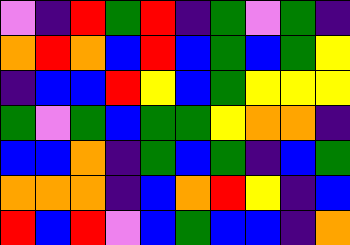[["violet", "indigo", "red", "green", "red", "indigo", "green", "violet", "green", "indigo"], ["orange", "red", "orange", "blue", "red", "blue", "green", "blue", "green", "yellow"], ["indigo", "blue", "blue", "red", "yellow", "blue", "green", "yellow", "yellow", "yellow"], ["green", "violet", "green", "blue", "green", "green", "yellow", "orange", "orange", "indigo"], ["blue", "blue", "orange", "indigo", "green", "blue", "green", "indigo", "blue", "green"], ["orange", "orange", "orange", "indigo", "blue", "orange", "red", "yellow", "indigo", "blue"], ["red", "blue", "red", "violet", "blue", "green", "blue", "blue", "indigo", "orange"]]